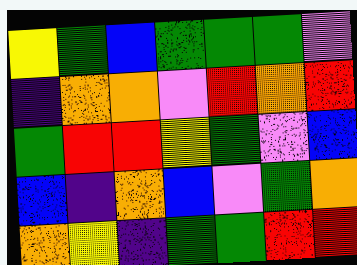[["yellow", "green", "blue", "green", "green", "green", "violet"], ["indigo", "orange", "orange", "violet", "red", "orange", "red"], ["green", "red", "red", "yellow", "green", "violet", "blue"], ["blue", "indigo", "orange", "blue", "violet", "green", "orange"], ["orange", "yellow", "indigo", "green", "green", "red", "red"]]